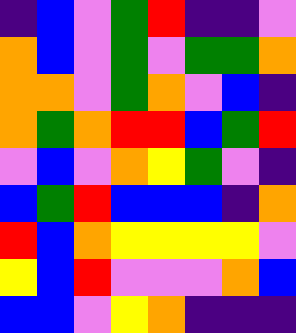[["indigo", "blue", "violet", "green", "red", "indigo", "indigo", "violet"], ["orange", "blue", "violet", "green", "violet", "green", "green", "orange"], ["orange", "orange", "violet", "green", "orange", "violet", "blue", "indigo"], ["orange", "green", "orange", "red", "red", "blue", "green", "red"], ["violet", "blue", "violet", "orange", "yellow", "green", "violet", "indigo"], ["blue", "green", "red", "blue", "blue", "blue", "indigo", "orange"], ["red", "blue", "orange", "yellow", "yellow", "yellow", "yellow", "violet"], ["yellow", "blue", "red", "violet", "violet", "violet", "orange", "blue"], ["blue", "blue", "violet", "yellow", "orange", "indigo", "indigo", "indigo"]]